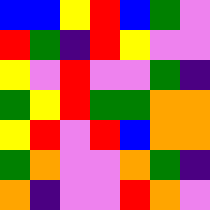[["blue", "blue", "yellow", "red", "blue", "green", "violet"], ["red", "green", "indigo", "red", "yellow", "violet", "violet"], ["yellow", "violet", "red", "violet", "violet", "green", "indigo"], ["green", "yellow", "red", "green", "green", "orange", "orange"], ["yellow", "red", "violet", "red", "blue", "orange", "orange"], ["green", "orange", "violet", "violet", "orange", "green", "indigo"], ["orange", "indigo", "violet", "violet", "red", "orange", "violet"]]